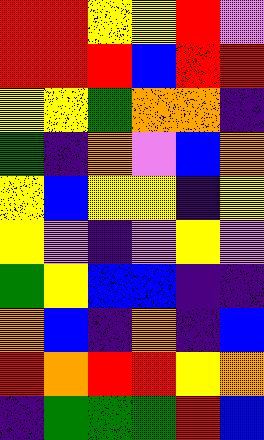[["red", "red", "yellow", "yellow", "red", "violet"], ["red", "red", "red", "blue", "red", "red"], ["yellow", "yellow", "green", "orange", "orange", "indigo"], ["green", "indigo", "orange", "violet", "blue", "orange"], ["yellow", "blue", "yellow", "yellow", "indigo", "yellow"], ["yellow", "violet", "indigo", "violet", "yellow", "violet"], ["green", "yellow", "blue", "blue", "indigo", "indigo"], ["orange", "blue", "indigo", "orange", "indigo", "blue"], ["red", "orange", "red", "red", "yellow", "orange"], ["indigo", "green", "green", "green", "red", "blue"]]